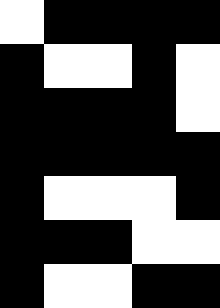[["white", "black", "black", "black", "black"], ["black", "white", "white", "black", "white"], ["black", "black", "black", "black", "white"], ["black", "black", "black", "black", "black"], ["black", "white", "white", "white", "black"], ["black", "black", "black", "white", "white"], ["black", "white", "white", "black", "black"]]